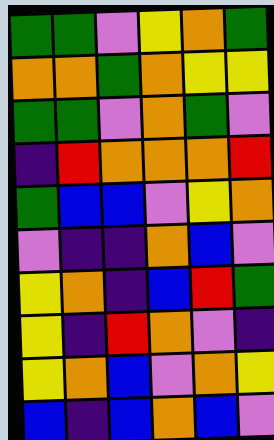[["green", "green", "violet", "yellow", "orange", "green"], ["orange", "orange", "green", "orange", "yellow", "yellow"], ["green", "green", "violet", "orange", "green", "violet"], ["indigo", "red", "orange", "orange", "orange", "red"], ["green", "blue", "blue", "violet", "yellow", "orange"], ["violet", "indigo", "indigo", "orange", "blue", "violet"], ["yellow", "orange", "indigo", "blue", "red", "green"], ["yellow", "indigo", "red", "orange", "violet", "indigo"], ["yellow", "orange", "blue", "violet", "orange", "yellow"], ["blue", "indigo", "blue", "orange", "blue", "violet"]]